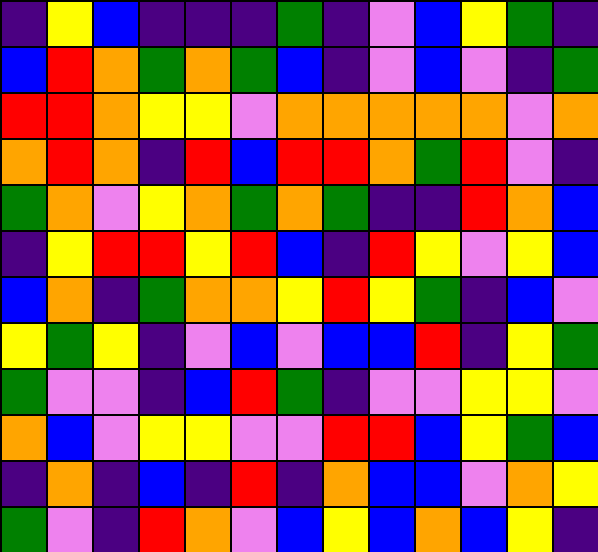[["indigo", "yellow", "blue", "indigo", "indigo", "indigo", "green", "indigo", "violet", "blue", "yellow", "green", "indigo"], ["blue", "red", "orange", "green", "orange", "green", "blue", "indigo", "violet", "blue", "violet", "indigo", "green"], ["red", "red", "orange", "yellow", "yellow", "violet", "orange", "orange", "orange", "orange", "orange", "violet", "orange"], ["orange", "red", "orange", "indigo", "red", "blue", "red", "red", "orange", "green", "red", "violet", "indigo"], ["green", "orange", "violet", "yellow", "orange", "green", "orange", "green", "indigo", "indigo", "red", "orange", "blue"], ["indigo", "yellow", "red", "red", "yellow", "red", "blue", "indigo", "red", "yellow", "violet", "yellow", "blue"], ["blue", "orange", "indigo", "green", "orange", "orange", "yellow", "red", "yellow", "green", "indigo", "blue", "violet"], ["yellow", "green", "yellow", "indigo", "violet", "blue", "violet", "blue", "blue", "red", "indigo", "yellow", "green"], ["green", "violet", "violet", "indigo", "blue", "red", "green", "indigo", "violet", "violet", "yellow", "yellow", "violet"], ["orange", "blue", "violet", "yellow", "yellow", "violet", "violet", "red", "red", "blue", "yellow", "green", "blue"], ["indigo", "orange", "indigo", "blue", "indigo", "red", "indigo", "orange", "blue", "blue", "violet", "orange", "yellow"], ["green", "violet", "indigo", "red", "orange", "violet", "blue", "yellow", "blue", "orange", "blue", "yellow", "indigo"]]